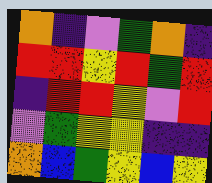[["orange", "indigo", "violet", "green", "orange", "indigo"], ["red", "red", "yellow", "red", "green", "red"], ["indigo", "red", "red", "yellow", "violet", "red"], ["violet", "green", "yellow", "yellow", "indigo", "indigo"], ["orange", "blue", "green", "yellow", "blue", "yellow"]]